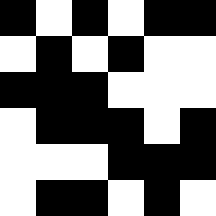[["black", "white", "black", "white", "black", "black"], ["white", "black", "white", "black", "white", "white"], ["black", "black", "black", "white", "white", "white"], ["white", "black", "black", "black", "white", "black"], ["white", "white", "white", "black", "black", "black"], ["white", "black", "black", "white", "black", "white"]]